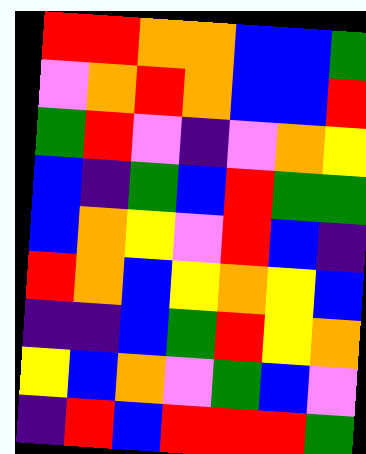[["red", "red", "orange", "orange", "blue", "blue", "green"], ["violet", "orange", "red", "orange", "blue", "blue", "red"], ["green", "red", "violet", "indigo", "violet", "orange", "yellow"], ["blue", "indigo", "green", "blue", "red", "green", "green"], ["blue", "orange", "yellow", "violet", "red", "blue", "indigo"], ["red", "orange", "blue", "yellow", "orange", "yellow", "blue"], ["indigo", "indigo", "blue", "green", "red", "yellow", "orange"], ["yellow", "blue", "orange", "violet", "green", "blue", "violet"], ["indigo", "red", "blue", "red", "red", "red", "green"]]